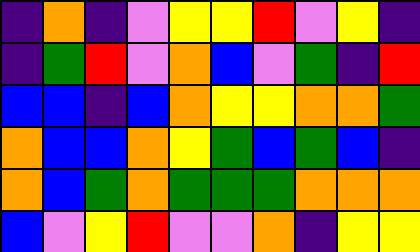[["indigo", "orange", "indigo", "violet", "yellow", "yellow", "red", "violet", "yellow", "indigo"], ["indigo", "green", "red", "violet", "orange", "blue", "violet", "green", "indigo", "red"], ["blue", "blue", "indigo", "blue", "orange", "yellow", "yellow", "orange", "orange", "green"], ["orange", "blue", "blue", "orange", "yellow", "green", "blue", "green", "blue", "indigo"], ["orange", "blue", "green", "orange", "green", "green", "green", "orange", "orange", "orange"], ["blue", "violet", "yellow", "red", "violet", "violet", "orange", "indigo", "yellow", "yellow"]]